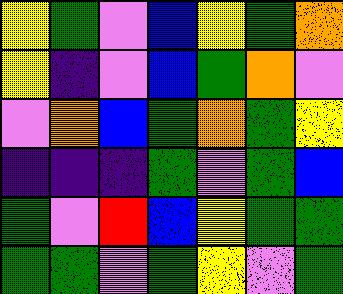[["yellow", "green", "violet", "blue", "yellow", "green", "orange"], ["yellow", "indigo", "violet", "blue", "green", "orange", "violet"], ["violet", "orange", "blue", "green", "orange", "green", "yellow"], ["indigo", "indigo", "indigo", "green", "violet", "green", "blue"], ["green", "violet", "red", "blue", "yellow", "green", "green"], ["green", "green", "violet", "green", "yellow", "violet", "green"]]